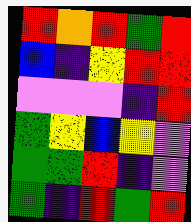[["red", "orange", "red", "green", "red"], ["blue", "indigo", "yellow", "red", "red"], ["violet", "violet", "violet", "indigo", "red"], ["green", "yellow", "blue", "yellow", "violet"], ["green", "green", "red", "indigo", "violet"], ["green", "indigo", "red", "green", "red"]]